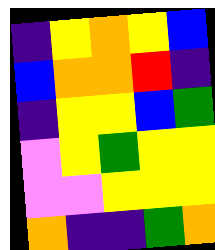[["indigo", "yellow", "orange", "yellow", "blue"], ["blue", "orange", "orange", "red", "indigo"], ["indigo", "yellow", "yellow", "blue", "green"], ["violet", "yellow", "green", "yellow", "yellow"], ["violet", "violet", "yellow", "yellow", "yellow"], ["orange", "indigo", "indigo", "green", "orange"]]